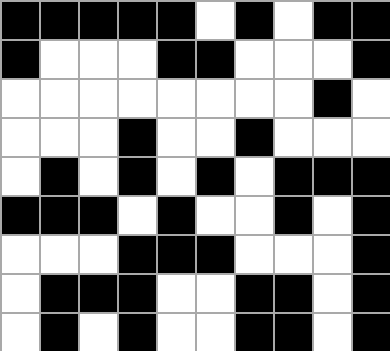[["black", "black", "black", "black", "black", "white", "black", "white", "black", "black"], ["black", "white", "white", "white", "black", "black", "white", "white", "white", "black"], ["white", "white", "white", "white", "white", "white", "white", "white", "black", "white"], ["white", "white", "white", "black", "white", "white", "black", "white", "white", "white"], ["white", "black", "white", "black", "white", "black", "white", "black", "black", "black"], ["black", "black", "black", "white", "black", "white", "white", "black", "white", "black"], ["white", "white", "white", "black", "black", "black", "white", "white", "white", "black"], ["white", "black", "black", "black", "white", "white", "black", "black", "white", "black"], ["white", "black", "white", "black", "white", "white", "black", "black", "white", "black"]]